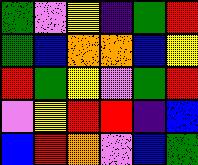[["green", "violet", "yellow", "indigo", "green", "red"], ["green", "blue", "orange", "orange", "blue", "yellow"], ["red", "green", "yellow", "violet", "green", "red"], ["violet", "yellow", "red", "red", "indigo", "blue"], ["blue", "red", "orange", "violet", "blue", "green"]]